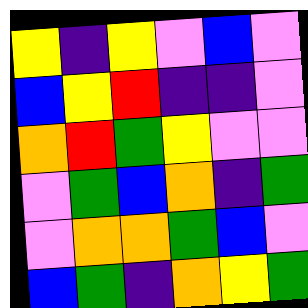[["yellow", "indigo", "yellow", "violet", "blue", "violet"], ["blue", "yellow", "red", "indigo", "indigo", "violet"], ["orange", "red", "green", "yellow", "violet", "violet"], ["violet", "green", "blue", "orange", "indigo", "green"], ["violet", "orange", "orange", "green", "blue", "violet"], ["blue", "green", "indigo", "orange", "yellow", "green"]]